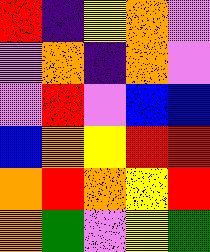[["red", "indigo", "yellow", "orange", "violet"], ["violet", "orange", "indigo", "orange", "violet"], ["violet", "red", "violet", "blue", "blue"], ["blue", "orange", "yellow", "red", "red"], ["orange", "red", "orange", "yellow", "red"], ["orange", "green", "violet", "yellow", "green"]]